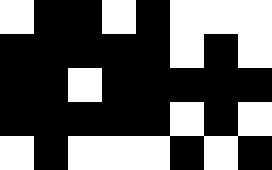[["white", "black", "black", "white", "black", "white", "white", "white"], ["black", "black", "black", "black", "black", "white", "black", "white"], ["black", "black", "white", "black", "black", "black", "black", "black"], ["black", "black", "black", "black", "black", "white", "black", "white"], ["white", "black", "white", "white", "white", "black", "white", "black"]]